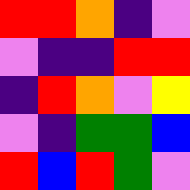[["red", "red", "orange", "indigo", "violet"], ["violet", "indigo", "indigo", "red", "red"], ["indigo", "red", "orange", "violet", "yellow"], ["violet", "indigo", "green", "green", "blue"], ["red", "blue", "red", "green", "violet"]]